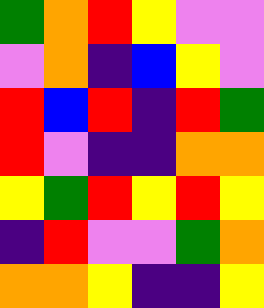[["green", "orange", "red", "yellow", "violet", "violet"], ["violet", "orange", "indigo", "blue", "yellow", "violet"], ["red", "blue", "red", "indigo", "red", "green"], ["red", "violet", "indigo", "indigo", "orange", "orange"], ["yellow", "green", "red", "yellow", "red", "yellow"], ["indigo", "red", "violet", "violet", "green", "orange"], ["orange", "orange", "yellow", "indigo", "indigo", "yellow"]]